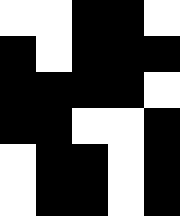[["white", "white", "black", "black", "white"], ["black", "white", "black", "black", "black"], ["black", "black", "black", "black", "white"], ["black", "black", "white", "white", "black"], ["white", "black", "black", "white", "black"], ["white", "black", "black", "white", "black"]]